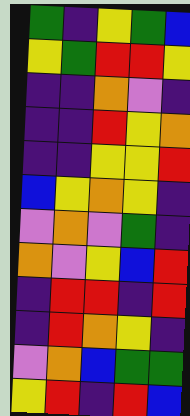[["green", "indigo", "yellow", "green", "blue"], ["yellow", "green", "red", "red", "yellow"], ["indigo", "indigo", "orange", "violet", "indigo"], ["indigo", "indigo", "red", "yellow", "orange"], ["indigo", "indigo", "yellow", "yellow", "red"], ["blue", "yellow", "orange", "yellow", "indigo"], ["violet", "orange", "violet", "green", "indigo"], ["orange", "violet", "yellow", "blue", "red"], ["indigo", "red", "red", "indigo", "red"], ["indigo", "red", "orange", "yellow", "indigo"], ["violet", "orange", "blue", "green", "green"], ["yellow", "red", "indigo", "red", "blue"]]